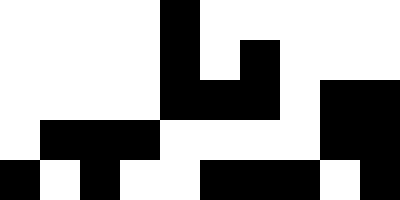[["white", "white", "white", "white", "black", "white", "white", "white", "white", "white"], ["white", "white", "white", "white", "black", "white", "black", "white", "white", "white"], ["white", "white", "white", "white", "black", "black", "black", "white", "black", "black"], ["white", "black", "black", "black", "white", "white", "white", "white", "black", "black"], ["black", "white", "black", "white", "white", "black", "black", "black", "white", "black"]]